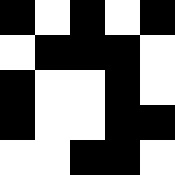[["black", "white", "black", "white", "black"], ["white", "black", "black", "black", "white"], ["black", "white", "white", "black", "white"], ["black", "white", "white", "black", "black"], ["white", "white", "black", "black", "white"]]